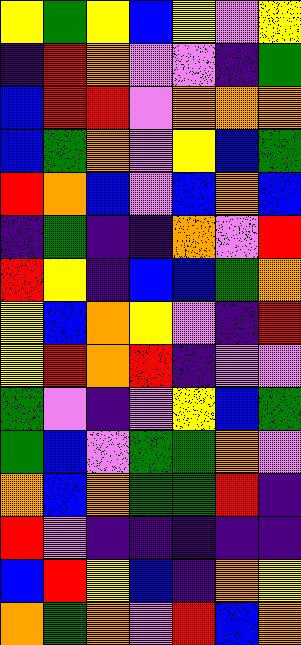[["yellow", "green", "yellow", "blue", "yellow", "violet", "yellow"], ["indigo", "red", "orange", "violet", "violet", "indigo", "green"], ["blue", "red", "red", "violet", "orange", "orange", "orange"], ["blue", "green", "orange", "violet", "yellow", "blue", "green"], ["red", "orange", "blue", "violet", "blue", "orange", "blue"], ["indigo", "green", "indigo", "indigo", "orange", "violet", "red"], ["red", "yellow", "indigo", "blue", "blue", "green", "orange"], ["yellow", "blue", "orange", "yellow", "violet", "indigo", "red"], ["yellow", "red", "orange", "red", "indigo", "violet", "violet"], ["green", "violet", "indigo", "violet", "yellow", "blue", "green"], ["green", "blue", "violet", "green", "green", "orange", "violet"], ["orange", "blue", "orange", "green", "green", "red", "indigo"], ["red", "violet", "indigo", "indigo", "indigo", "indigo", "indigo"], ["blue", "red", "yellow", "blue", "indigo", "orange", "yellow"], ["orange", "green", "orange", "violet", "red", "blue", "orange"]]